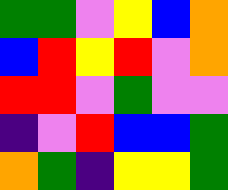[["green", "green", "violet", "yellow", "blue", "orange"], ["blue", "red", "yellow", "red", "violet", "orange"], ["red", "red", "violet", "green", "violet", "violet"], ["indigo", "violet", "red", "blue", "blue", "green"], ["orange", "green", "indigo", "yellow", "yellow", "green"]]